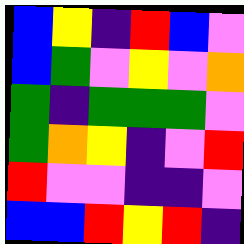[["blue", "yellow", "indigo", "red", "blue", "violet"], ["blue", "green", "violet", "yellow", "violet", "orange"], ["green", "indigo", "green", "green", "green", "violet"], ["green", "orange", "yellow", "indigo", "violet", "red"], ["red", "violet", "violet", "indigo", "indigo", "violet"], ["blue", "blue", "red", "yellow", "red", "indigo"]]